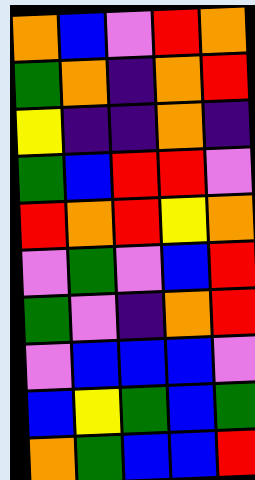[["orange", "blue", "violet", "red", "orange"], ["green", "orange", "indigo", "orange", "red"], ["yellow", "indigo", "indigo", "orange", "indigo"], ["green", "blue", "red", "red", "violet"], ["red", "orange", "red", "yellow", "orange"], ["violet", "green", "violet", "blue", "red"], ["green", "violet", "indigo", "orange", "red"], ["violet", "blue", "blue", "blue", "violet"], ["blue", "yellow", "green", "blue", "green"], ["orange", "green", "blue", "blue", "red"]]